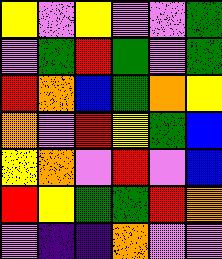[["yellow", "violet", "yellow", "violet", "violet", "green"], ["violet", "green", "red", "green", "violet", "green"], ["red", "orange", "blue", "green", "orange", "yellow"], ["orange", "violet", "red", "yellow", "green", "blue"], ["yellow", "orange", "violet", "red", "violet", "blue"], ["red", "yellow", "green", "green", "red", "orange"], ["violet", "indigo", "indigo", "orange", "violet", "violet"]]